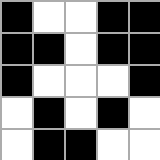[["black", "white", "white", "black", "black"], ["black", "black", "white", "black", "black"], ["black", "white", "white", "white", "black"], ["white", "black", "white", "black", "white"], ["white", "black", "black", "white", "white"]]